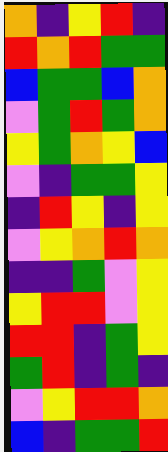[["orange", "indigo", "yellow", "red", "indigo"], ["red", "orange", "red", "green", "green"], ["blue", "green", "green", "blue", "orange"], ["violet", "green", "red", "green", "orange"], ["yellow", "green", "orange", "yellow", "blue"], ["violet", "indigo", "green", "green", "yellow"], ["indigo", "red", "yellow", "indigo", "yellow"], ["violet", "yellow", "orange", "red", "orange"], ["indigo", "indigo", "green", "violet", "yellow"], ["yellow", "red", "red", "violet", "yellow"], ["red", "red", "indigo", "green", "yellow"], ["green", "red", "indigo", "green", "indigo"], ["violet", "yellow", "red", "red", "orange"], ["blue", "indigo", "green", "green", "red"]]